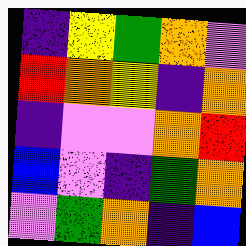[["indigo", "yellow", "green", "orange", "violet"], ["red", "orange", "yellow", "indigo", "orange"], ["indigo", "violet", "violet", "orange", "red"], ["blue", "violet", "indigo", "green", "orange"], ["violet", "green", "orange", "indigo", "blue"]]